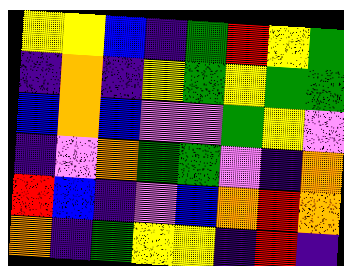[["yellow", "yellow", "blue", "indigo", "green", "red", "yellow", "green"], ["indigo", "orange", "indigo", "yellow", "green", "yellow", "green", "green"], ["blue", "orange", "blue", "violet", "violet", "green", "yellow", "violet"], ["indigo", "violet", "orange", "green", "green", "violet", "indigo", "orange"], ["red", "blue", "indigo", "violet", "blue", "orange", "red", "orange"], ["orange", "indigo", "green", "yellow", "yellow", "indigo", "red", "indigo"]]